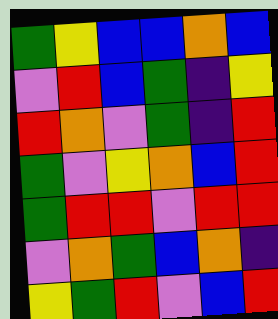[["green", "yellow", "blue", "blue", "orange", "blue"], ["violet", "red", "blue", "green", "indigo", "yellow"], ["red", "orange", "violet", "green", "indigo", "red"], ["green", "violet", "yellow", "orange", "blue", "red"], ["green", "red", "red", "violet", "red", "red"], ["violet", "orange", "green", "blue", "orange", "indigo"], ["yellow", "green", "red", "violet", "blue", "red"]]